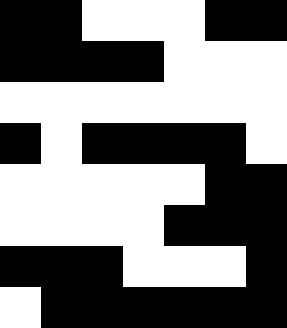[["black", "black", "white", "white", "white", "black", "black"], ["black", "black", "black", "black", "white", "white", "white"], ["white", "white", "white", "white", "white", "white", "white"], ["black", "white", "black", "black", "black", "black", "white"], ["white", "white", "white", "white", "white", "black", "black"], ["white", "white", "white", "white", "black", "black", "black"], ["black", "black", "black", "white", "white", "white", "black"], ["white", "black", "black", "black", "black", "black", "black"]]